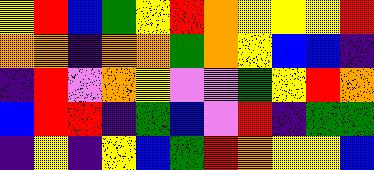[["yellow", "red", "blue", "green", "yellow", "red", "orange", "yellow", "yellow", "yellow", "red"], ["orange", "orange", "indigo", "orange", "orange", "green", "orange", "yellow", "blue", "blue", "indigo"], ["indigo", "red", "violet", "orange", "yellow", "violet", "violet", "green", "yellow", "red", "orange"], ["blue", "red", "red", "indigo", "green", "blue", "violet", "red", "indigo", "green", "green"], ["indigo", "yellow", "indigo", "yellow", "blue", "green", "red", "orange", "yellow", "yellow", "blue"]]